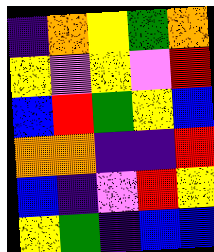[["indigo", "orange", "yellow", "green", "orange"], ["yellow", "violet", "yellow", "violet", "red"], ["blue", "red", "green", "yellow", "blue"], ["orange", "orange", "indigo", "indigo", "red"], ["blue", "indigo", "violet", "red", "yellow"], ["yellow", "green", "indigo", "blue", "blue"]]